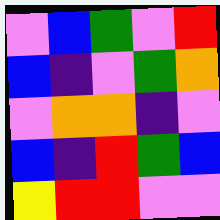[["violet", "blue", "green", "violet", "red"], ["blue", "indigo", "violet", "green", "orange"], ["violet", "orange", "orange", "indigo", "violet"], ["blue", "indigo", "red", "green", "blue"], ["yellow", "red", "red", "violet", "violet"]]